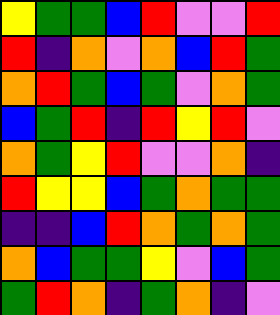[["yellow", "green", "green", "blue", "red", "violet", "violet", "red"], ["red", "indigo", "orange", "violet", "orange", "blue", "red", "green"], ["orange", "red", "green", "blue", "green", "violet", "orange", "green"], ["blue", "green", "red", "indigo", "red", "yellow", "red", "violet"], ["orange", "green", "yellow", "red", "violet", "violet", "orange", "indigo"], ["red", "yellow", "yellow", "blue", "green", "orange", "green", "green"], ["indigo", "indigo", "blue", "red", "orange", "green", "orange", "green"], ["orange", "blue", "green", "green", "yellow", "violet", "blue", "green"], ["green", "red", "orange", "indigo", "green", "orange", "indigo", "violet"]]